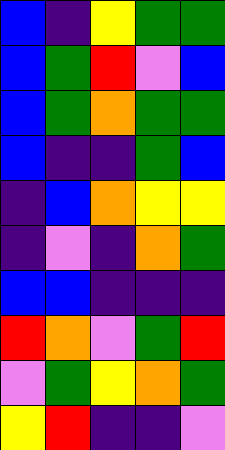[["blue", "indigo", "yellow", "green", "green"], ["blue", "green", "red", "violet", "blue"], ["blue", "green", "orange", "green", "green"], ["blue", "indigo", "indigo", "green", "blue"], ["indigo", "blue", "orange", "yellow", "yellow"], ["indigo", "violet", "indigo", "orange", "green"], ["blue", "blue", "indigo", "indigo", "indigo"], ["red", "orange", "violet", "green", "red"], ["violet", "green", "yellow", "orange", "green"], ["yellow", "red", "indigo", "indigo", "violet"]]